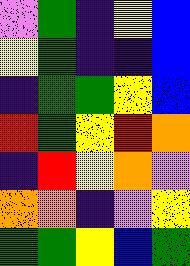[["violet", "green", "indigo", "yellow", "blue"], ["yellow", "green", "indigo", "indigo", "blue"], ["indigo", "green", "green", "yellow", "blue"], ["red", "green", "yellow", "red", "orange"], ["indigo", "red", "yellow", "orange", "violet"], ["orange", "orange", "indigo", "violet", "yellow"], ["green", "green", "yellow", "blue", "green"]]